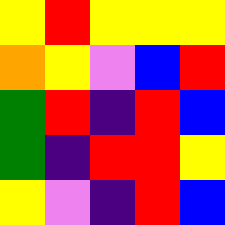[["yellow", "red", "yellow", "yellow", "yellow"], ["orange", "yellow", "violet", "blue", "red"], ["green", "red", "indigo", "red", "blue"], ["green", "indigo", "red", "red", "yellow"], ["yellow", "violet", "indigo", "red", "blue"]]